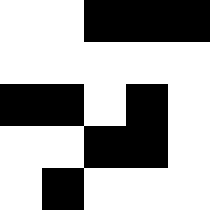[["white", "white", "black", "black", "black"], ["white", "white", "white", "white", "white"], ["black", "black", "white", "black", "white"], ["white", "white", "black", "black", "white"], ["white", "black", "white", "white", "white"]]